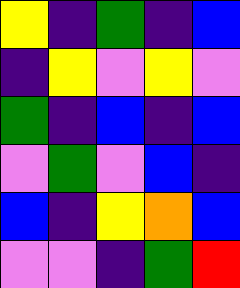[["yellow", "indigo", "green", "indigo", "blue"], ["indigo", "yellow", "violet", "yellow", "violet"], ["green", "indigo", "blue", "indigo", "blue"], ["violet", "green", "violet", "blue", "indigo"], ["blue", "indigo", "yellow", "orange", "blue"], ["violet", "violet", "indigo", "green", "red"]]